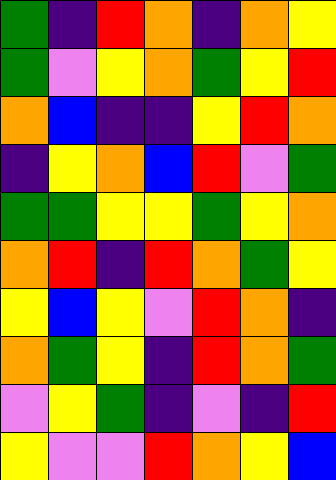[["green", "indigo", "red", "orange", "indigo", "orange", "yellow"], ["green", "violet", "yellow", "orange", "green", "yellow", "red"], ["orange", "blue", "indigo", "indigo", "yellow", "red", "orange"], ["indigo", "yellow", "orange", "blue", "red", "violet", "green"], ["green", "green", "yellow", "yellow", "green", "yellow", "orange"], ["orange", "red", "indigo", "red", "orange", "green", "yellow"], ["yellow", "blue", "yellow", "violet", "red", "orange", "indigo"], ["orange", "green", "yellow", "indigo", "red", "orange", "green"], ["violet", "yellow", "green", "indigo", "violet", "indigo", "red"], ["yellow", "violet", "violet", "red", "orange", "yellow", "blue"]]